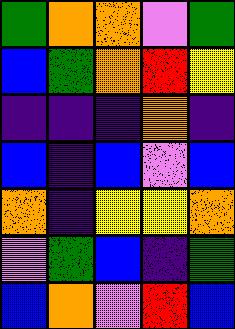[["green", "orange", "orange", "violet", "green"], ["blue", "green", "orange", "red", "yellow"], ["indigo", "indigo", "indigo", "orange", "indigo"], ["blue", "indigo", "blue", "violet", "blue"], ["orange", "indigo", "yellow", "yellow", "orange"], ["violet", "green", "blue", "indigo", "green"], ["blue", "orange", "violet", "red", "blue"]]